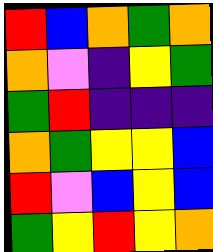[["red", "blue", "orange", "green", "orange"], ["orange", "violet", "indigo", "yellow", "green"], ["green", "red", "indigo", "indigo", "indigo"], ["orange", "green", "yellow", "yellow", "blue"], ["red", "violet", "blue", "yellow", "blue"], ["green", "yellow", "red", "yellow", "orange"]]